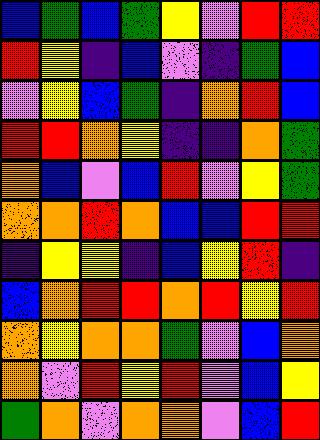[["blue", "green", "blue", "green", "yellow", "violet", "red", "red"], ["red", "yellow", "indigo", "blue", "violet", "indigo", "green", "blue"], ["violet", "yellow", "blue", "green", "indigo", "orange", "red", "blue"], ["red", "red", "orange", "yellow", "indigo", "indigo", "orange", "green"], ["orange", "blue", "violet", "blue", "red", "violet", "yellow", "green"], ["orange", "orange", "red", "orange", "blue", "blue", "red", "red"], ["indigo", "yellow", "yellow", "indigo", "blue", "yellow", "red", "indigo"], ["blue", "orange", "red", "red", "orange", "red", "yellow", "red"], ["orange", "yellow", "orange", "orange", "green", "violet", "blue", "orange"], ["orange", "violet", "red", "yellow", "red", "violet", "blue", "yellow"], ["green", "orange", "violet", "orange", "orange", "violet", "blue", "red"]]